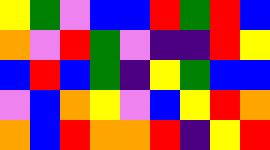[["yellow", "green", "violet", "blue", "blue", "red", "green", "red", "blue"], ["orange", "violet", "red", "green", "violet", "indigo", "indigo", "red", "yellow"], ["blue", "red", "blue", "green", "indigo", "yellow", "green", "blue", "blue"], ["violet", "blue", "orange", "yellow", "violet", "blue", "yellow", "red", "orange"], ["orange", "blue", "red", "orange", "orange", "red", "indigo", "yellow", "red"]]